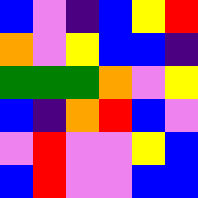[["blue", "violet", "indigo", "blue", "yellow", "red"], ["orange", "violet", "yellow", "blue", "blue", "indigo"], ["green", "green", "green", "orange", "violet", "yellow"], ["blue", "indigo", "orange", "red", "blue", "violet"], ["violet", "red", "violet", "violet", "yellow", "blue"], ["blue", "red", "violet", "violet", "blue", "blue"]]